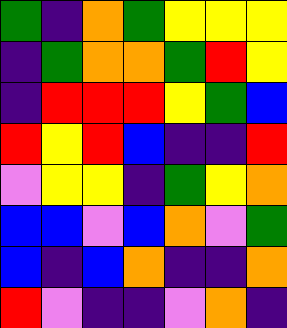[["green", "indigo", "orange", "green", "yellow", "yellow", "yellow"], ["indigo", "green", "orange", "orange", "green", "red", "yellow"], ["indigo", "red", "red", "red", "yellow", "green", "blue"], ["red", "yellow", "red", "blue", "indigo", "indigo", "red"], ["violet", "yellow", "yellow", "indigo", "green", "yellow", "orange"], ["blue", "blue", "violet", "blue", "orange", "violet", "green"], ["blue", "indigo", "blue", "orange", "indigo", "indigo", "orange"], ["red", "violet", "indigo", "indigo", "violet", "orange", "indigo"]]